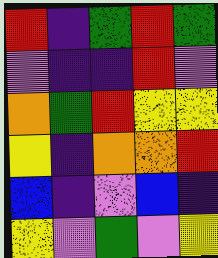[["red", "indigo", "green", "red", "green"], ["violet", "indigo", "indigo", "red", "violet"], ["orange", "green", "red", "yellow", "yellow"], ["yellow", "indigo", "orange", "orange", "red"], ["blue", "indigo", "violet", "blue", "indigo"], ["yellow", "violet", "green", "violet", "yellow"]]